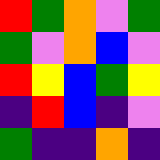[["red", "green", "orange", "violet", "green"], ["green", "violet", "orange", "blue", "violet"], ["red", "yellow", "blue", "green", "yellow"], ["indigo", "red", "blue", "indigo", "violet"], ["green", "indigo", "indigo", "orange", "indigo"]]